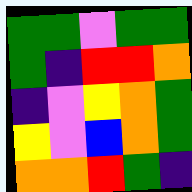[["green", "green", "violet", "green", "green"], ["green", "indigo", "red", "red", "orange"], ["indigo", "violet", "yellow", "orange", "green"], ["yellow", "violet", "blue", "orange", "green"], ["orange", "orange", "red", "green", "indigo"]]